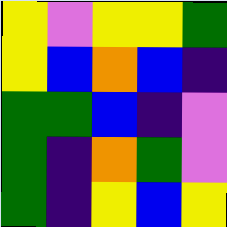[["yellow", "violet", "yellow", "yellow", "green"], ["yellow", "blue", "orange", "blue", "indigo"], ["green", "green", "blue", "indigo", "violet"], ["green", "indigo", "orange", "green", "violet"], ["green", "indigo", "yellow", "blue", "yellow"]]